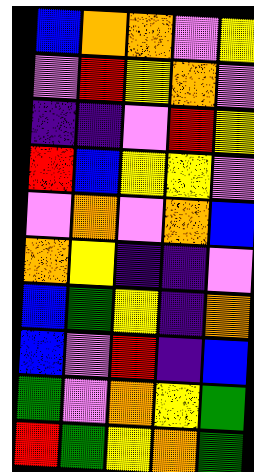[["blue", "orange", "orange", "violet", "yellow"], ["violet", "red", "yellow", "orange", "violet"], ["indigo", "indigo", "violet", "red", "yellow"], ["red", "blue", "yellow", "yellow", "violet"], ["violet", "orange", "violet", "orange", "blue"], ["orange", "yellow", "indigo", "indigo", "violet"], ["blue", "green", "yellow", "indigo", "orange"], ["blue", "violet", "red", "indigo", "blue"], ["green", "violet", "orange", "yellow", "green"], ["red", "green", "yellow", "orange", "green"]]